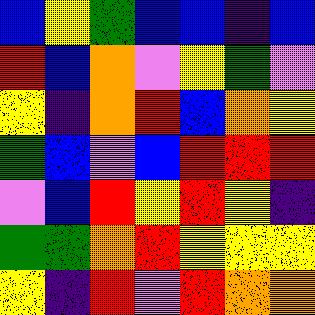[["blue", "yellow", "green", "blue", "blue", "indigo", "blue"], ["red", "blue", "orange", "violet", "yellow", "green", "violet"], ["yellow", "indigo", "orange", "red", "blue", "orange", "yellow"], ["green", "blue", "violet", "blue", "red", "red", "red"], ["violet", "blue", "red", "yellow", "red", "yellow", "indigo"], ["green", "green", "orange", "red", "yellow", "yellow", "yellow"], ["yellow", "indigo", "red", "violet", "red", "orange", "orange"]]